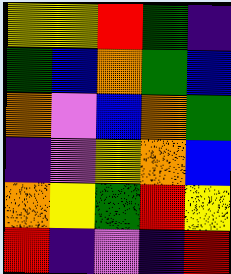[["yellow", "yellow", "red", "green", "indigo"], ["green", "blue", "orange", "green", "blue"], ["orange", "violet", "blue", "orange", "green"], ["indigo", "violet", "yellow", "orange", "blue"], ["orange", "yellow", "green", "red", "yellow"], ["red", "indigo", "violet", "indigo", "red"]]